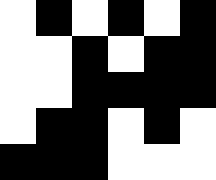[["white", "black", "white", "black", "white", "black"], ["white", "white", "black", "white", "black", "black"], ["white", "white", "black", "black", "black", "black"], ["white", "black", "black", "white", "black", "white"], ["black", "black", "black", "white", "white", "white"]]